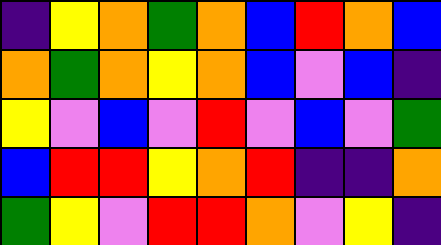[["indigo", "yellow", "orange", "green", "orange", "blue", "red", "orange", "blue"], ["orange", "green", "orange", "yellow", "orange", "blue", "violet", "blue", "indigo"], ["yellow", "violet", "blue", "violet", "red", "violet", "blue", "violet", "green"], ["blue", "red", "red", "yellow", "orange", "red", "indigo", "indigo", "orange"], ["green", "yellow", "violet", "red", "red", "orange", "violet", "yellow", "indigo"]]